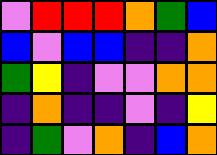[["violet", "red", "red", "red", "orange", "green", "blue"], ["blue", "violet", "blue", "blue", "indigo", "indigo", "orange"], ["green", "yellow", "indigo", "violet", "violet", "orange", "orange"], ["indigo", "orange", "indigo", "indigo", "violet", "indigo", "yellow"], ["indigo", "green", "violet", "orange", "indigo", "blue", "orange"]]